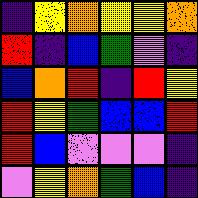[["indigo", "yellow", "orange", "yellow", "yellow", "orange"], ["red", "indigo", "blue", "green", "violet", "indigo"], ["blue", "orange", "red", "indigo", "red", "yellow"], ["red", "yellow", "green", "blue", "blue", "red"], ["red", "blue", "violet", "violet", "violet", "indigo"], ["violet", "yellow", "orange", "green", "blue", "indigo"]]